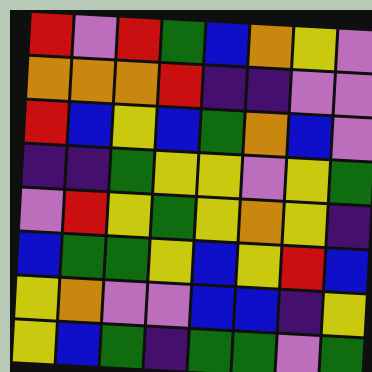[["red", "violet", "red", "green", "blue", "orange", "yellow", "violet"], ["orange", "orange", "orange", "red", "indigo", "indigo", "violet", "violet"], ["red", "blue", "yellow", "blue", "green", "orange", "blue", "violet"], ["indigo", "indigo", "green", "yellow", "yellow", "violet", "yellow", "green"], ["violet", "red", "yellow", "green", "yellow", "orange", "yellow", "indigo"], ["blue", "green", "green", "yellow", "blue", "yellow", "red", "blue"], ["yellow", "orange", "violet", "violet", "blue", "blue", "indigo", "yellow"], ["yellow", "blue", "green", "indigo", "green", "green", "violet", "green"]]